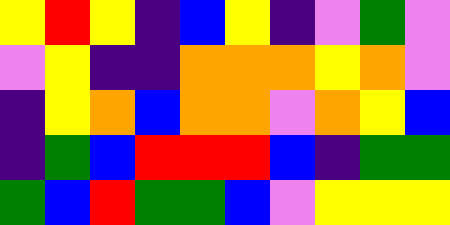[["yellow", "red", "yellow", "indigo", "blue", "yellow", "indigo", "violet", "green", "violet"], ["violet", "yellow", "indigo", "indigo", "orange", "orange", "orange", "yellow", "orange", "violet"], ["indigo", "yellow", "orange", "blue", "orange", "orange", "violet", "orange", "yellow", "blue"], ["indigo", "green", "blue", "red", "red", "red", "blue", "indigo", "green", "green"], ["green", "blue", "red", "green", "green", "blue", "violet", "yellow", "yellow", "yellow"]]